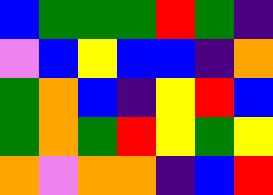[["blue", "green", "green", "green", "red", "green", "indigo"], ["violet", "blue", "yellow", "blue", "blue", "indigo", "orange"], ["green", "orange", "blue", "indigo", "yellow", "red", "blue"], ["green", "orange", "green", "red", "yellow", "green", "yellow"], ["orange", "violet", "orange", "orange", "indigo", "blue", "red"]]